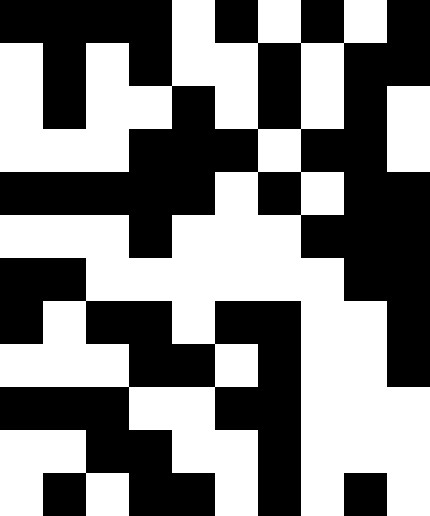[["black", "black", "black", "black", "white", "black", "white", "black", "white", "black"], ["white", "black", "white", "black", "white", "white", "black", "white", "black", "black"], ["white", "black", "white", "white", "black", "white", "black", "white", "black", "white"], ["white", "white", "white", "black", "black", "black", "white", "black", "black", "white"], ["black", "black", "black", "black", "black", "white", "black", "white", "black", "black"], ["white", "white", "white", "black", "white", "white", "white", "black", "black", "black"], ["black", "black", "white", "white", "white", "white", "white", "white", "black", "black"], ["black", "white", "black", "black", "white", "black", "black", "white", "white", "black"], ["white", "white", "white", "black", "black", "white", "black", "white", "white", "black"], ["black", "black", "black", "white", "white", "black", "black", "white", "white", "white"], ["white", "white", "black", "black", "white", "white", "black", "white", "white", "white"], ["white", "black", "white", "black", "black", "white", "black", "white", "black", "white"]]